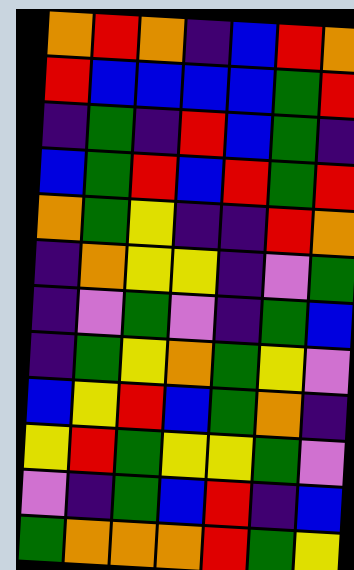[["orange", "red", "orange", "indigo", "blue", "red", "orange"], ["red", "blue", "blue", "blue", "blue", "green", "red"], ["indigo", "green", "indigo", "red", "blue", "green", "indigo"], ["blue", "green", "red", "blue", "red", "green", "red"], ["orange", "green", "yellow", "indigo", "indigo", "red", "orange"], ["indigo", "orange", "yellow", "yellow", "indigo", "violet", "green"], ["indigo", "violet", "green", "violet", "indigo", "green", "blue"], ["indigo", "green", "yellow", "orange", "green", "yellow", "violet"], ["blue", "yellow", "red", "blue", "green", "orange", "indigo"], ["yellow", "red", "green", "yellow", "yellow", "green", "violet"], ["violet", "indigo", "green", "blue", "red", "indigo", "blue"], ["green", "orange", "orange", "orange", "red", "green", "yellow"]]